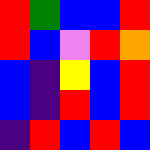[["red", "green", "blue", "blue", "red"], ["red", "blue", "violet", "red", "orange"], ["blue", "indigo", "yellow", "blue", "red"], ["blue", "indigo", "red", "blue", "red"], ["indigo", "red", "blue", "red", "blue"]]